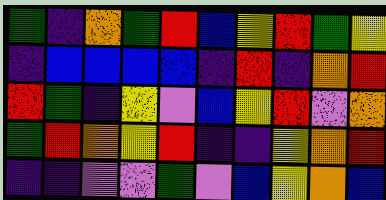[["green", "indigo", "orange", "green", "red", "blue", "yellow", "red", "green", "yellow"], ["indigo", "blue", "blue", "blue", "blue", "indigo", "red", "indigo", "orange", "red"], ["red", "green", "indigo", "yellow", "violet", "blue", "yellow", "red", "violet", "orange"], ["green", "red", "orange", "yellow", "red", "indigo", "indigo", "yellow", "orange", "red"], ["indigo", "indigo", "violet", "violet", "green", "violet", "blue", "yellow", "orange", "blue"]]